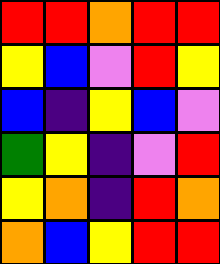[["red", "red", "orange", "red", "red"], ["yellow", "blue", "violet", "red", "yellow"], ["blue", "indigo", "yellow", "blue", "violet"], ["green", "yellow", "indigo", "violet", "red"], ["yellow", "orange", "indigo", "red", "orange"], ["orange", "blue", "yellow", "red", "red"]]